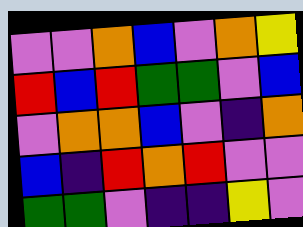[["violet", "violet", "orange", "blue", "violet", "orange", "yellow"], ["red", "blue", "red", "green", "green", "violet", "blue"], ["violet", "orange", "orange", "blue", "violet", "indigo", "orange"], ["blue", "indigo", "red", "orange", "red", "violet", "violet"], ["green", "green", "violet", "indigo", "indigo", "yellow", "violet"]]